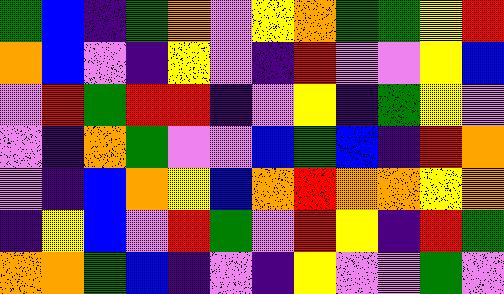[["green", "blue", "indigo", "green", "orange", "violet", "yellow", "orange", "green", "green", "yellow", "red"], ["orange", "blue", "violet", "indigo", "yellow", "violet", "indigo", "red", "violet", "violet", "yellow", "blue"], ["violet", "red", "green", "red", "red", "indigo", "violet", "yellow", "indigo", "green", "yellow", "violet"], ["violet", "indigo", "orange", "green", "violet", "violet", "blue", "green", "blue", "indigo", "red", "orange"], ["violet", "indigo", "blue", "orange", "yellow", "blue", "orange", "red", "orange", "orange", "yellow", "orange"], ["indigo", "yellow", "blue", "violet", "red", "green", "violet", "red", "yellow", "indigo", "red", "green"], ["orange", "orange", "green", "blue", "indigo", "violet", "indigo", "yellow", "violet", "violet", "green", "violet"]]